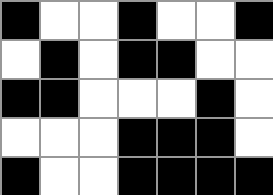[["black", "white", "white", "black", "white", "white", "black"], ["white", "black", "white", "black", "black", "white", "white"], ["black", "black", "white", "white", "white", "black", "white"], ["white", "white", "white", "black", "black", "black", "white"], ["black", "white", "white", "black", "black", "black", "black"]]